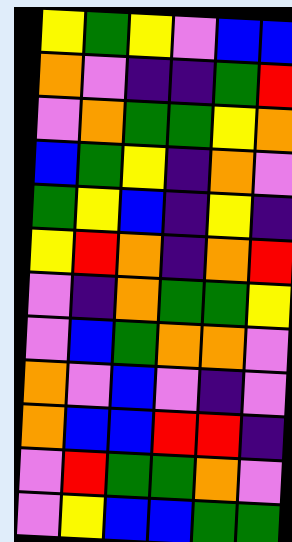[["yellow", "green", "yellow", "violet", "blue", "blue"], ["orange", "violet", "indigo", "indigo", "green", "red"], ["violet", "orange", "green", "green", "yellow", "orange"], ["blue", "green", "yellow", "indigo", "orange", "violet"], ["green", "yellow", "blue", "indigo", "yellow", "indigo"], ["yellow", "red", "orange", "indigo", "orange", "red"], ["violet", "indigo", "orange", "green", "green", "yellow"], ["violet", "blue", "green", "orange", "orange", "violet"], ["orange", "violet", "blue", "violet", "indigo", "violet"], ["orange", "blue", "blue", "red", "red", "indigo"], ["violet", "red", "green", "green", "orange", "violet"], ["violet", "yellow", "blue", "blue", "green", "green"]]